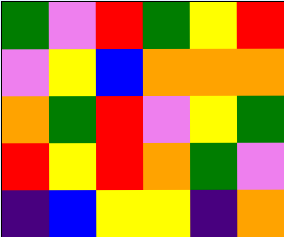[["green", "violet", "red", "green", "yellow", "red"], ["violet", "yellow", "blue", "orange", "orange", "orange"], ["orange", "green", "red", "violet", "yellow", "green"], ["red", "yellow", "red", "orange", "green", "violet"], ["indigo", "blue", "yellow", "yellow", "indigo", "orange"]]